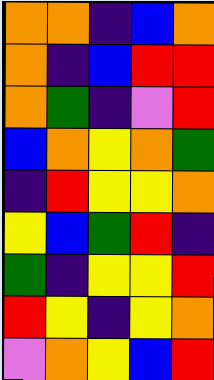[["orange", "orange", "indigo", "blue", "orange"], ["orange", "indigo", "blue", "red", "red"], ["orange", "green", "indigo", "violet", "red"], ["blue", "orange", "yellow", "orange", "green"], ["indigo", "red", "yellow", "yellow", "orange"], ["yellow", "blue", "green", "red", "indigo"], ["green", "indigo", "yellow", "yellow", "red"], ["red", "yellow", "indigo", "yellow", "orange"], ["violet", "orange", "yellow", "blue", "red"]]